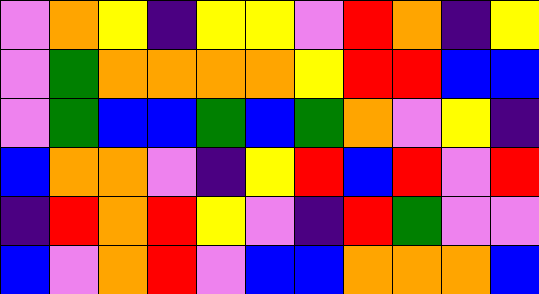[["violet", "orange", "yellow", "indigo", "yellow", "yellow", "violet", "red", "orange", "indigo", "yellow"], ["violet", "green", "orange", "orange", "orange", "orange", "yellow", "red", "red", "blue", "blue"], ["violet", "green", "blue", "blue", "green", "blue", "green", "orange", "violet", "yellow", "indigo"], ["blue", "orange", "orange", "violet", "indigo", "yellow", "red", "blue", "red", "violet", "red"], ["indigo", "red", "orange", "red", "yellow", "violet", "indigo", "red", "green", "violet", "violet"], ["blue", "violet", "orange", "red", "violet", "blue", "blue", "orange", "orange", "orange", "blue"]]